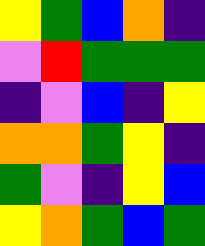[["yellow", "green", "blue", "orange", "indigo"], ["violet", "red", "green", "green", "green"], ["indigo", "violet", "blue", "indigo", "yellow"], ["orange", "orange", "green", "yellow", "indigo"], ["green", "violet", "indigo", "yellow", "blue"], ["yellow", "orange", "green", "blue", "green"]]